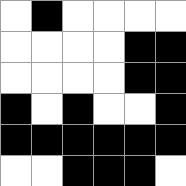[["white", "black", "white", "white", "white", "white"], ["white", "white", "white", "white", "black", "black"], ["white", "white", "white", "white", "black", "black"], ["black", "white", "black", "white", "white", "black"], ["black", "black", "black", "black", "black", "black"], ["white", "white", "black", "black", "black", "white"]]